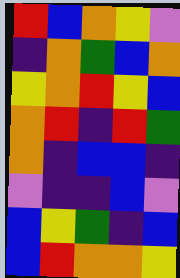[["red", "blue", "orange", "yellow", "violet"], ["indigo", "orange", "green", "blue", "orange"], ["yellow", "orange", "red", "yellow", "blue"], ["orange", "red", "indigo", "red", "green"], ["orange", "indigo", "blue", "blue", "indigo"], ["violet", "indigo", "indigo", "blue", "violet"], ["blue", "yellow", "green", "indigo", "blue"], ["blue", "red", "orange", "orange", "yellow"]]